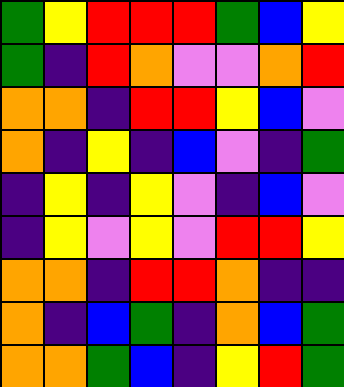[["green", "yellow", "red", "red", "red", "green", "blue", "yellow"], ["green", "indigo", "red", "orange", "violet", "violet", "orange", "red"], ["orange", "orange", "indigo", "red", "red", "yellow", "blue", "violet"], ["orange", "indigo", "yellow", "indigo", "blue", "violet", "indigo", "green"], ["indigo", "yellow", "indigo", "yellow", "violet", "indigo", "blue", "violet"], ["indigo", "yellow", "violet", "yellow", "violet", "red", "red", "yellow"], ["orange", "orange", "indigo", "red", "red", "orange", "indigo", "indigo"], ["orange", "indigo", "blue", "green", "indigo", "orange", "blue", "green"], ["orange", "orange", "green", "blue", "indigo", "yellow", "red", "green"]]